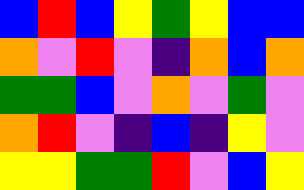[["blue", "red", "blue", "yellow", "green", "yellow", "blue", "blue"], ["orange", "violet", "red", "violet", "indigo", "orange", "blue", "orange"], ["green", "green", "blue", "violet", "orange", "violet", "green", "violet"], ["orange", "red", "violet", "indigo", "blue", "indigo", "yellow", "violet"], ["yellow", "yellow", "green", "green", "red", "violet", "blue", "yellow"]]